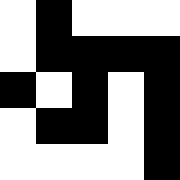[["white", "black", "white", "white", "white"], ["white", "black", "black", "black", "black"], ["black", "white", "black", "white", "black"], ["white", "black", "black", "white", "black"], ["white", "white", "white", "white", "black"]]